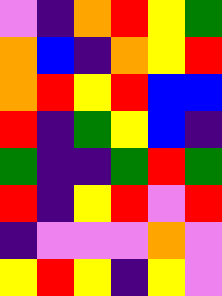[["violet", "indigo", "orange", "red", "yellow", "green"], ["orange", "blue", "indigo", "orange", "yellow", "red"], ["orange", "red", "yellow", "red", "blue", "blue"], ["red", "indigo", "green", "yellow", "blue", "indigo"], ["green", "indigo", "indigo", "green", "red", "green"], ["red", "indigo", "yellow", "red", "violet", "red"], ["indigo", "violet", "violet", "violet", "orange", "violet"], ["yellow", "red", "yellow", "indigo", "yellow", "violet"]]